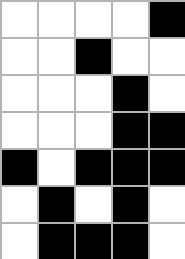[["white", "white", "white", "white", "black"], ["white", "white", "black", "white", "white"], ["white", "white", "white", "black", "white"], ["white", "white", "white", "black", "black"], ["black", "white", "black", "black", "black"], ["white", "black", "white", "black", "white"], ["white", "black", "black", "black", "white"]]